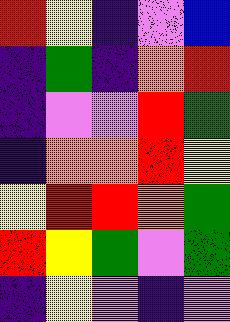[["red", "yellow", "indigo", "violet", "blue"], ["indigo", "green", "indigo", "orange", "red"], ["indigo", "violet", "violet", "red", "green"], ["indigo", "orange", "orange", "red", "yellow"], ["yellow", "red", "red", "orange", "green"], ["red", "yellow", "green", "violet", "green"], ["indigo", "yellow", "violet", "indigo", "violet"]]